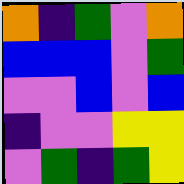[["orange", "indigo", "green", "violet", "orange"], ["blue", "blue", "blue", "violet", "green"], ["violet", "violet", "blue", "violet", "blue"], ["indigo", "violet", "violet", "yellow", "yellow"], ["violet", "green", "indigo", "green", "yellow"]]